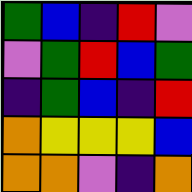[["green", "blue", "indigo", "red", "violet"], ["violet", "green", "red", "blue", "green"], ["indigo", "green", "blue", "indigo", "red"], ["orange", "yellow", "yellow", "yellow", "blue"], ["orange", "orange", "violet", "indigo", "orange"]]